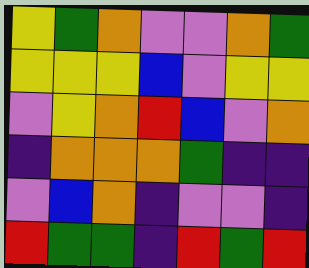[["yellow", "green", "orange", "violet", "violet", "orange", "green"], ["yellow", "yellow", "yellow", "blue", "violet", "yellow", "yellow"], ["violet", "yellow", "orange", "red", "blue", "violet", "orange"], ["indigo", "orange", "orange", "orange", "green", "indigo", "indigo"], ["violet", "blue", "orange", "indigo", "violet", "violet", "indigo"], ["red", "green", "green", "indigo", "red", "green", "red"]]